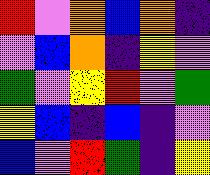[["red", "violet", "orange", "blue", "orange", "indigo"], ["violet", "blue", "orange", "indigo", "yellow", "violet"], ["green", "violet", "yellow", "red", "violet", "green"], ["yellow", "blue", "indigo", "blue", "indigo", "violet"], ["blue", "violet", "red", "green", "indigo", "yellow"]]